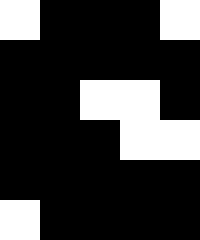[["white", "black", "black", "black", "white"], ["black", "black", "black", "black", "black"], ["black", "black", "white", "white", "black"], ["black", "black", "black", "white", "white"], ["black", "black", "black", "black", "black"], ["white", "black", "black", "black", "black"]]